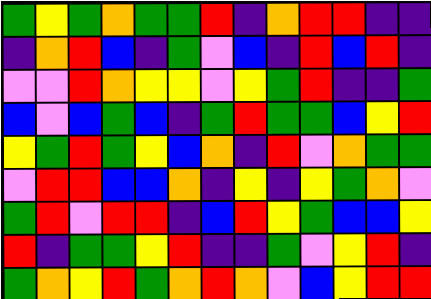[["green", "yellow", "green", "orange", "green", "green", "red", "indigo", "orange", "red", "red", "indigo", "indigo"], ["indigo", "orange", "red", "blue", "indigo", "green", "violet", "blue", "indigo", "red", "blue", "red", "indigo"], ["violet", "violet", "red", "orange", "yellow", "yellow", "violet", "yellow", "green", "red", "indigo", "indigo", "green"], ["blue", "violet", "blue", "green", "blue", "indigo", "green", "red", "green", "green", "blue", "yellow", "red"], ["yellow", "green", "red", "green", "yellow", "blue", "orange", "indigo", "red", "violet", "orange", "green", "green"], ["violet", "red", "red", "blue", "blue", "orange", "indigo", "yellow", "indigo", "yellow", "green", "orange", "violet"], ["green", "red", "violet", "red", "red", "indigo", "blue", "red", "yellow", "green", "blue", "blue", "yellow"], ["red", "indigo", "green", "green", "yellow", "red", "indigo", "indigo", "green", "violet", "yellow", "red", "indigo"], ["green", "orange", "yellow", "red", "green", "orange", "red", "orange", "violet", "blue", "yellow", "red", "red"]]